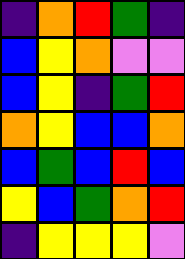[["indigo", "orange", "red", "green", "indigo"], ["blue", "yellow", "orange", "violet", "violet"], ["blue", "yellow", "indigo", "green", "red"], ["orange", "yellow", "blue", "blue", "orange"], ["blue", "green", "blue", "red", "blue"], ["yellow", "blue", "green", "orange", "red"], ["indigo", "yellow", "yellow", "yellow", "violet"]]